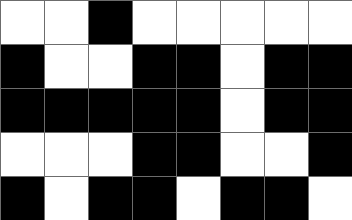[["white", "white", "black", "white", "white", "white", "white", "white"], ["black", "white", "white", "black", "black", "white", "black", "black"], ["black", "black", "black", "black", "black", "white", "black", "black"], ["white", "white", "white", "black", "black", "white", "white", "black"], ["black", "white", "black", "black", "white", "black", "black", "white"]]